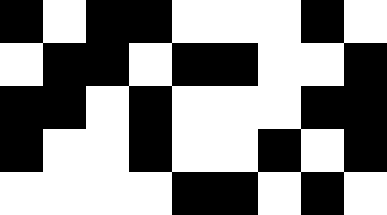[["black", "white", "black", "black", "white", "white", "white", "black", "white"], ["white", "black", "black", "white", "black", "black", "white", "white", "black"], ["black", "black", "white", "black", "white", "white", "white", "black", "black"], ["black", "white", "white", "black", "white", "white", "black", "white", "black"], ["white", "white", "white", "white", "black", "black", "white", "black", "white"]]